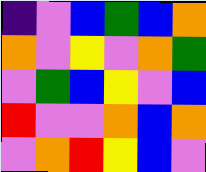[["indigo", "violet", "blue", "green", "blue", "orange"], ["orange", "violet", "yellow", "violet", "orange", "green"], ["violet", "green", "blue", "yellow", "violet", "blue"], ["red", "violet", "violet", "orange", "blue", "orange"], ["violet", "orange", "red", "yellow", "blue", "violet"]]